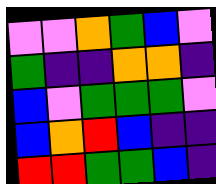[["violet", "violet", "orange", "green", "blue", "violet"], ["green", "indigo", "indigo", "orange", "orange", "indigo"], ["blue", "violet", "green", "green", "green", "violet"], ["blue", "orange", "red", "blue", "indigo", "indigo"], ["red", "red", "green", "green", "blue", "indigo"]]